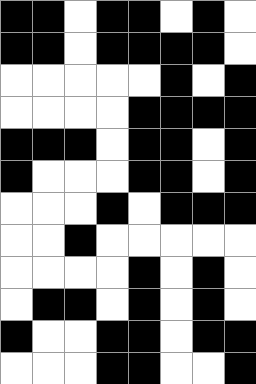[["black", "black", "white", "black", "black", "white", "black", "white"], ["black", "black", "white", "black", "black", "black", "black", "white"], ["white", "white", "white", "white", "white", "black", "white", "black"], ["white", "white", "white", "white", "black", "black", "black", "black"], ["black", "black", "black", "white", "black", "black", "white", "black"], ["black", "white", "white", "white", "black", "black", "white", "black"], ["white", "white", "white", "black", "white", "black", "black", "black"], ["white", "white", "black", "white", "white", "white", "white", "white"], ["white", "white", "white", "white", "black", "white", "black", "white"], ["white", "black", "black", "white", "black", "white", "black", "white"], ["black", "white", "white", "black", "black", "white", "black", "black"], ["white", "white", "white", "black", "black", "white", "white", "black"]]